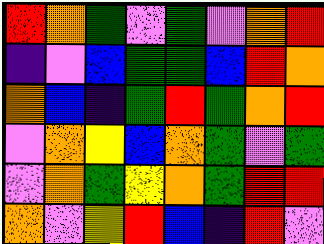[["red", "orange", "green", "violet", "green", "violet", "orange", "red"], ["indigo", "violet", "blue", "green", "green", "blue", "red", "orange"], ["orange", "blue", "indigo", "green", "red", "green", "orange", "red"], ["violet", "orange", "yellow", "blue", "orange", "green", "violet", "green"], ["violet", "orange", "green", "yellow", "orange", "green", "red", "red"], ["orange", "violet", "yellow", "red", "blue", "indigo", "red", "violet"]]